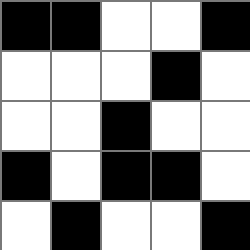[["black", "black", "white", "white", "black"], ["white", "white", "white", "black", "white"], ["white", "white", "black", "white", "white"], ["black", "white", "black", "black", "white"], ["white", "black", "white", "white", "black"]]